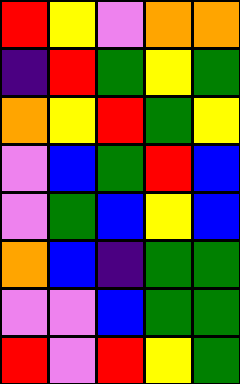[["red", "yellow", "violet", "orange", "orange"], ["indigo", "red", "green", "yellow", "green"], ["orange", "yellow", "red", "green", "yellow"], ["violet", "blue", "green", "red", "blue"], ["violet", "green", "blue", "yellow", "blue"], ["orange", "blue", "indigo", "green", "green"], ["violet", "violet", "blue", "green", "green"], ["red", "violet", "red", "yellow", "green"]]